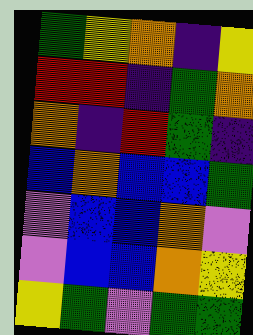[["green", "yellow", "orange", "indigo", "yellow"], ["red", "red", "indigo", "green", "orange"], ["orange", "indigo", "red", "green", "indigo"], ["blue", "orange", "blue", "blue", "green"], ["violet", "blue", "blue", "orange", "violet"], ["violet", "blue", "blue", "orange", "yellow"], ["yellow", "green", "violet", "green", "green"]]